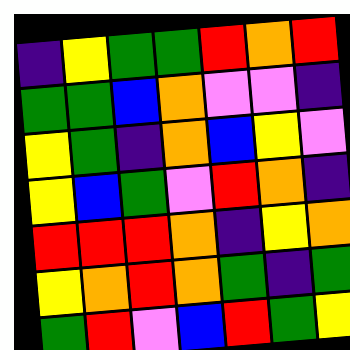[["indigo", "yellow", "green", "green", "red", "orange", "red"], ["green", "green", "blue", "orange", "violet", "violet", "indigo"], ["yellow", "green", "indigo", "orange", "blue", "yellow", "violet"], ["yellow", "blue", "green", "violet", "red", "orange", "indigo"], ["red", "red", "red", "orange", "indigo", "yellow", "orange"], ["yellow", "orange", "red", "orange", "green", "indigo", "green"], ["green", "red", "violet", "blue", "red", "green", "yellow"]]